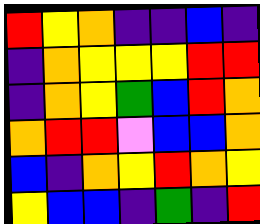[["red", "yellow", "orange", "indigo", "indigo", "blue", "indigo"], ["indigo", "orange", "yellow", "yellow", "yellow", "red", "red"], ["indigo", "orange", "yellow", "green", "blue", "red", "orange"], ["orange", "red", "red", "violet", "blue", "blue", "orange"], ["blue", "indigo", "orange", "yellow", "red", "orange", "yellow"], ["yellow", "blue", "blue", "indigo", "green", "indigo", "red"]]